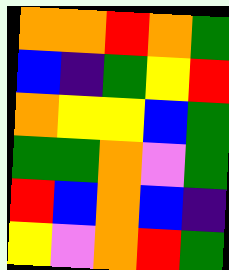[["orange", "orange", "red", "orange", "green"], ["blue", "indigo", "green", "yellow", "red"], ["orange", "yellow", "yellow", "blue", "green"], ["green", "green", "orange", "violet", "green"], ["red", "blue", "orange", "blue", "indigo"], ["yellow", "violet", "orange", "red", "green"]]